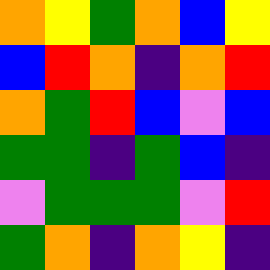[["orange", "yellow", "green", "orange", "blue", "yellow"], ["blue", "red", "orange", "indigo", "orange", "red"], ["orange", "green", "red", "blue", "violet", "blue"], ["green", "green", "indigo", "green", "blue", "indigo"], ["violet", "green", "green", "green", "violet", "red"], ["green", "orange", "indigo", "orange", "yellow", "indigo"]]